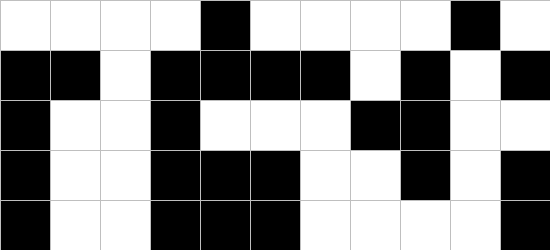[["white", "white", "white", "white", "black", "white", "white", "white", "white", "black", "white"], ["black", "black", "white", "black", "black", "black", "black", "white", "black", "white", "black"], ["black", "white", "white", "black", "white", "white", "white", "black", "black", "white", "white"], ["black", "white", "white", "black", "black", "black", "white", "white", "black", "white", "black"], ["black", "white", "white", "black", "black", "black", "white", "white", "white", "white", "black"]]